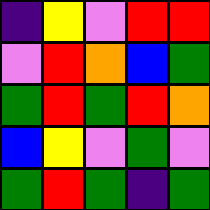[["indigo", "yellow", "violet", "red", "red"], ["violet", "red", "orange", "blue", "green"], ["green", "red", "green", "red", "orange"], ["blue", "yellow", "violet", "green", "violet"], ["green", "red", "green", "indigo", "green"]]